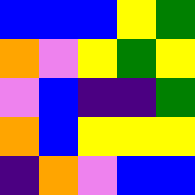[["blue", "blue", "blue", "yellow", "green"], ["orange", "violet", "yellow", "green", "yellow"], ["violet", "blue", "indigo", "indigo", "green"], ["orange", "blue", "yellow", "yellow", "yellow"], ["indigo", "orange", "violet", "blue", "blue"]]